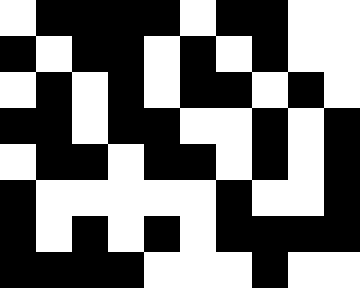[["white", "black", "black", "black", "black", "white", "black", "black", "white", "white"], ["black", "white", "black", "black", "white", "black", "white", "black", "white", "white"], ["white", "black", "white", "black", "white", "black", "black", "white", "black", "white"], ["black", "black", "white", "black", "black", "white", "white", "black", "white", "black"], ["white", "black", "black", "white", "black", "black", "white", "black", "white", "black"], ["black", "white", "white", "white", "white", "white", "black", "white", "white", "black"], ["black", "white", "black", "white", "black", "white", "black", "black", "black", "black"], ["black", "black", "black", "black", "white", "white", "white", "black", "white", "white"]]